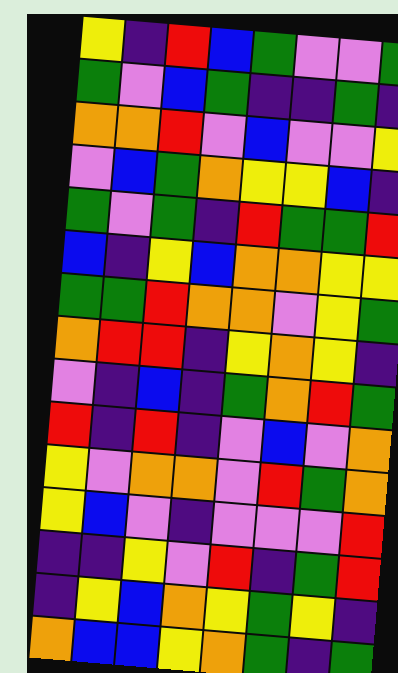[["yellow", "indigo", "red", "blue", "green", "violet", "violet", "green"], ["green", "violet", "blue", "green", "indigo", "indigo", "green", "indigo"], ["orange", "orange", "red", "violet", "blue", "violet", "violet", "yellow"], ["violet", "blue", "green", "orange", "yellow", "yellow", "blue", "indigo"], ["green", "violet", "green", "indigo", "red", "green", "green", "red"], ["blue", "indigo", "yellow", "blue", "orange", "orange", "yellow", "yellow"], ["green", "green", "red", "orange", "orange", "violet", "yellow", "green"], ["orange", "red", "red", "indigo", "yellow", "orange", "yellow", "indigo"], ["violet", "indigo", "blue", "indigo", "green", "orange", "red", "green"], ["red", "indigo", "red", "indigo", "violet", "blue", "violet", "orange"], ["yellow", "violet", "orange", "orange", "violet", "red", "green", "orange"], ["yellow", "blue", "violet", "indigo", "violet", "violet", "violet", "red"], ["indigo", "indigo", "yellow", "violet", "red", "indigo", "green", "red"], ["indigo", "yellow", "blue", "orange", "yellow", "green", "yellow", "indigo"], ["orange", "blue", "blue", "yellow", "orange", "green", "indigo", "green"]]